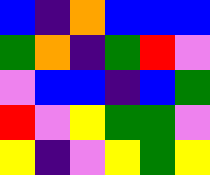[["blue", "indigo", "orange", "blue", "blue", "blue"], ["green", "orange", "indigo", "green", "red", "violet"], ["violet", "blue", "blue", "indigo", "blue", "green"], ["red", "violet", "yellow", "green", "green", "violet"], ["yellow", "indigo", "violet", "yellow", "green", "yellow"]]